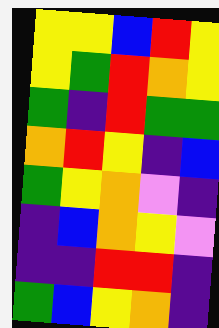[["yellow", "yellow", "blue", "red", "yellow"], ["yellow", "green", "red", "orange", "yellow"], ["green", "indigo", "red", "green", "green"], ["orange", "red", "yellow", "indigo", "blue"], ["green", "yellow", "orange", "violet", "indigo"], ["indigo", "blue", "orange", "yellow", "violet"], ["indigo", "indigo", "red", "red", "indigo"], ["green", "blue", "yellow", "orange", "indigo"]]